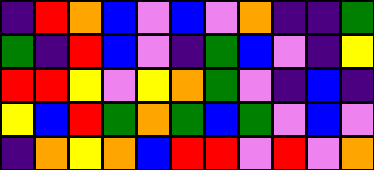[["indigo", "red", "orange", "blue", "violet", "blue", "violet", "orange", "indigo", "indigo", "green"], ["green", "indigo", "red", "blue", "violet", "indigo", "green", "blue", "violet", "indigo", "yellow"], ["red", "red", "yellow", "violet", "yellow", "orange", "green", "violet", "indigo", "blue", "indigo"], ["yellow", "blue", "red", "green", "orange", "green", "blue", "green", "violet", "blue", "violet"], ["indigo", "orange", "yellow", "orange", "blue", "red", "red", "violet", "red", "violet", "orange"]]